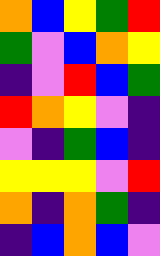[["orange", "blue", "yellow", "green", "red"], ["green", "violet", "blue", "orange", "yellow"], ["indigo", "violet", "red", "blue", "green"], ["red", "orange", "yellow", "violet", "indigo"], ["violet", "indigo", "green", "blue", "indigo"], ["yellow", "yellow", "yellow", "violet", "red"], ["orange", "indigo", "orange", "green", "indigo"], ["indigo", "blue", "orange", "blue", "violet"]]